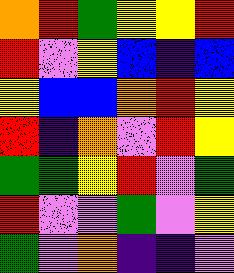[["orange", "red", "green", "yellow", "yellow", "red"], ["red", "violet", "yellow", "blue", "indigo", "blue"], ["yellow", "blue", "blue", "orange", "red", "yellow"], ["red", "indigo", "orange", "violet", "red", "yellow"], ["green", "green", "yellow", "red", "violet", "green"], ["red", "violet", "violet", "green", "violet", "yellow"], ["green", "violet", "orange", "indigo", "indigo", "violet"]]